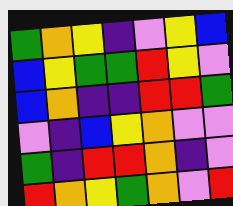[["green", "orange", "yellow", "indigo", "violet", "yellow", "blue"], ["blue", "yellow", "green", "green", "red", "yellow", "violet"], ["blue", "orange", "indigo", "indigo", "red", "red", "green"], ["violet", "indigo", "blue", "yellow", "orange", "violet", "violet"], ["green", "indigo", "red", "red", "orange", "indigo", "violet"], ["red", "orange", "yellow", "green", "orange", "violet", "red"]]